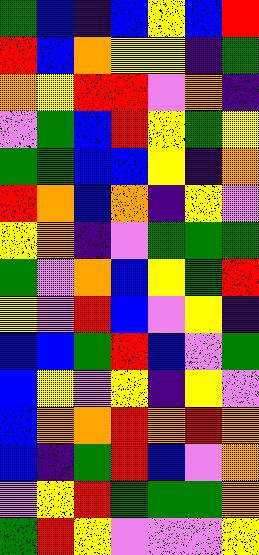[["green", "blue", "indigo", "blue", "yellow", "blue", "red"], ["red", "blue", "orange", "yellow", "yellow", "indigo", "green"], ["orange", "yellow", "red", "red", "violet", "orange", "indigo"], ["violet", "green", "blue", "red", "yellow", "green", "yellow"], ["green", "green", "blue", "blue", "yellow", "indigo", "orange"], ["red", "orange", "blue", "orange", "indigo", "yellow", "violet"], ["yellow", "orange", "indigo", "violet", "green", "green", "green"], ["green", "violet", "orange", "blue", "yellow", "green", "red"], ["yellow", "violet", "red", "blue", "violet", "yellow", "indigo"], ["blue", "blue", "green", "red", "blue", "violet", "green"], ["blue", "yellow", "violet", "yellow", "indigo", "yellow", "violet"], ["blue", "orange", "orange", "red", "orange", "red", "orange"], ["blue", "indigo", "green", "red", "blue", "violet", "orange"], ["violet", "yellow", "red", "green", "green", "green", "orange"], ["green", "red", "yellow", "violet", "violet", "violet", "yellow"]]